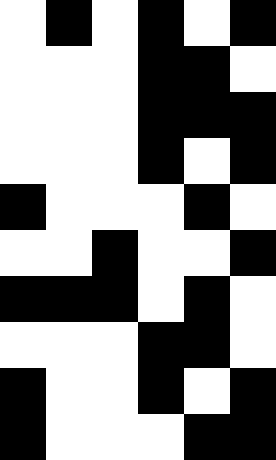[["white", "black", "white", "black", "white", "black"], ["white", "white", "white", "black", "black", "white"], ["white", "white", "white", "black", "black", "black"], ["white", "white", "white", "black", "white", "black"], ["black", "white", "white", "white", "black", "white"], ["white", "white", "black", "white", "white", "black"], ["black", "black", "black", "white", "black", "white"], ["white", "white", "white", "black", "black", "white"], ["black", "white", "white", "black", "white", "black"], ["black", "white", "white", "white", "black", "black"]]